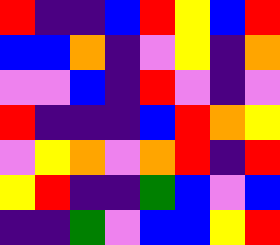[["red", "indigo", "indigo", "blue", "red", "yellow", "blue", "red"], ["blue", "blue", "orange", "indigo", "violet", "yellow", "indigo", "orange"], ["violet", "violet", "blue", "indigo", "red", "violet", "indigo", "violet"], ["red", "indigo", "indigo", "indigo", "blue", "red", "orange", "yellow"], ["violet", "yellow", "orange", "violet", "orange", "red", "indigo", "red"], ["yellow", "red", "indigo", "indigo", "green", "blue", "violet", "blue"], ["indigo", "indigo", "green", "violet", "blue", "blue", "yellow", "red"]]